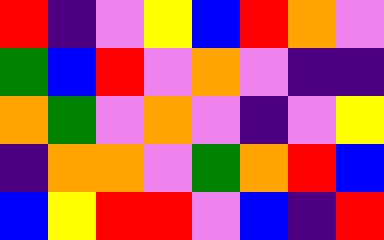[["red", "indigo", "violet", "yellow", "blue", "red", "orange", "violet"], ["green", "blue", "red", "violet", "orange", "violet", "indigo", "indigo"], ["orange", "green", "violet", "orange", "violet", "indigo", "violet", "yellow"], ["indigo", "orange", "orange", "violet", "green", "orange", "red", "blue"], ["blue", "yellow", "red", "red", "violet", "blue", "indigo", "red"]]